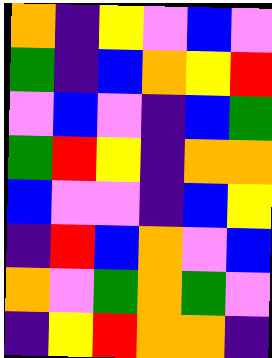[["orange", "indigo", "yellow", "violet", "blue", "violet"], ["green", "indigo", "blue", "orange", "yellow", "red"], ["violet", "blue", "violet", "indigo", "blue", "green"], ["green", "red", "yellow", "indigo", "orange", "orange"], ["blue", "violet", "violet", "indigo", "blue", "yellow"], ["indigo", "red", "blue", "orange", "violet", "blue"], ["orange", "violet", "green", "orange", "green", "violet"], ["indigo", "yellow", "red", "orange", "orange", "indigo"]]